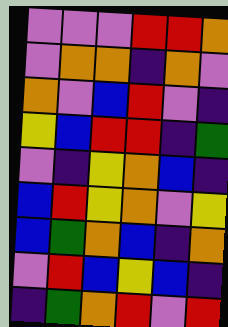[["violet", "violet", "violet", "red", "red", "orange"], ["violet", "orange", "orange", "indigo", "orange", "violet"], ["orange", "violet", "blue", "red", "violet", "indigo"], ["yellow", "blue", "red", "red", "indigo", "green"], ["violet", "indigo", "yellow", "orange", "blue", "indigo"], ["blue", "red", "yellow", "orange", "violet", "yellow"], ["blue", "green", "orange", "blue", "indigo", "orange"], ["violet", "red", "blue", "yellow", "blue", "indigo"], ["indigo", "green", "orange", "red", "violet", "red"]]